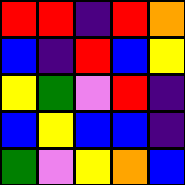[["red", "red", "indigo", "red", "orange"], ["blue", "indigo", "red", "blue", "yellow"], ["yellow", "green", "violet", "red", "indigo"], ["blue", "yellow", "blue", "blue", "indigo"], ["green", "violet", "yellow", "orange", "blue"]]